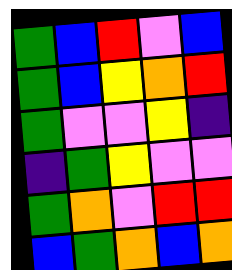[["green", "blue", "red", "violet", "blue"], ["green", "blue", "yellow", "orange", "red"], ["green", "violet", "violet", "yellow", "indigo"], ["indigo", "green", "yellow", "violet", "violet"], ["green", "orange", "violet", "red", "red"], ["blue", "green", "orange", "blue", "orange"]]